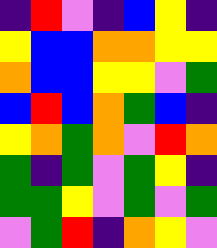[["indigo", "red", "violet", "indigo", "blue", "yellow", "indigo"], ["yellow", "blue", "blue", "orange", "orange", "yellow", "yellow"], ["orange", "blue", "blue", "yellow", "yellow", "violet", "green"], ["blue", "red", "blue", "orange", "green", "blue", "indigo"], ["yellow", "orange", "green", "orange", "violet", "red", "orange"], ["green", "indigo", "green", "violet", "green", "yellow", "indigo"], ["green", "green", "yellow", "violet", "green", "violet", "green"], ["violet", "green", "red", "indigo", "orange", "yellow", "violet"]]